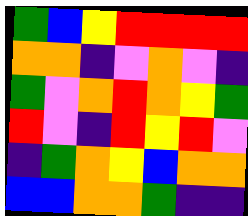[["green", "blue", "yellow", "red", "red", "red", "red"], ["orange", "orange", "indigo", "violet", "orange", "violet", "indigo"], ["green", "violet", "orange", "red", "orange", "yellow", "green"], ["red", "violet", "indigo", "red", "yellow", "red", "violet"], ["indigo", "green", "orange", "yellow", "blue", "orange", "orange"], ["blue", "blue", "orange", "orange", "green", "indigo", "indigo"]]